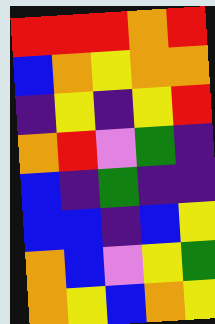[["red", "red", "red", "orange", "red"], ["blue", "orange", "yellow", "orange", "orange"], ["indigo", "yellow", "indigo", "yellow", "red"], ["orange", "red", "violet", "green", "indigo"], ["blue", "indigo", "green", "indigo", "indigo"], ["blue", "blue", "indigo", "blue", "yellow"], ["orange", "blue", "violet", "yellow", "green"], ["orange", "yellow", "blue", "orange", "yellow"]]